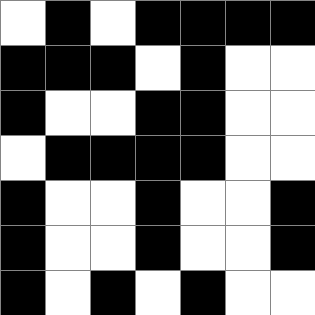[["white", "black", "white", "black", "black", "black", "black"], ["black", "black", "black", "white", "black", "white", "white"], ["black", "white", "white", "black", "black", "white", "white"], ["white", "black", "black", "black", "black", "white", "white"], ["black", "white", "white", "black", "white", "white", "black"], ["black", "white", "white", "black", "white", "white", "black"], ["black", "white", "black", "white", "black", "white", "white"]]